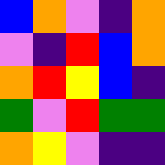[["blue", "orange", "violet", "indigo", "orange"], ["violet", "indigo", "red", "blue", "orange"], ["orange", "red", "yellow", "blue", "indigo"], ["green", "violet", "red", "green", "green"], ["orange", "yellow", "violet", "indigo", "indigo"]]